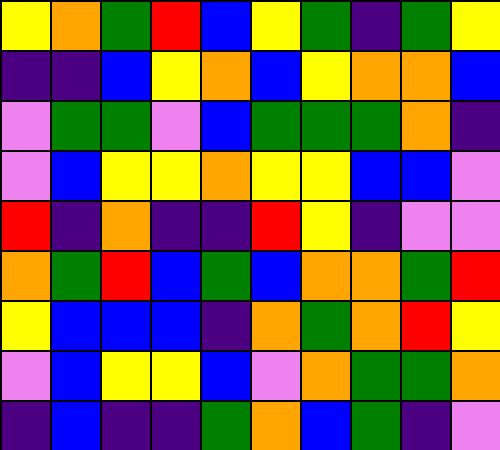[["yellow", "orange", "green", "red", "blue", "yellow", "green", "indigo", "green", "yellow"], ["indigo", "indigo", "blue", "yellow", "orange", "blue", "yellow", "orange", "orange", "blue"], ["violet", "green", "green", "violet", "blue", "green", "green", "green", "orange", "indigo"], ["violet", "blue", "yellow", "yellow", "orange", "yellow", "yellow", "blue", "blue", "violet"], ["red", "indigo", "orange", "indigo", "indigo", "red", "yellow", "indigo", "violet", "violet"], ["orange", "green", "red", "blue", "green", "blue", "orange", "orange", "green", "red"], ["yellow", "blue", "blue", "blue", "indigo", "orange", "green", "orange", "red", "yellow"], ["violet", "blue", "yellow", "yellow", "blue", "violet", "orange", "green", "green", "orange"], ["indigo", "blue", "indigo", "indigo", "green", "orange", "blue", "green", "indigo", "violet"]]